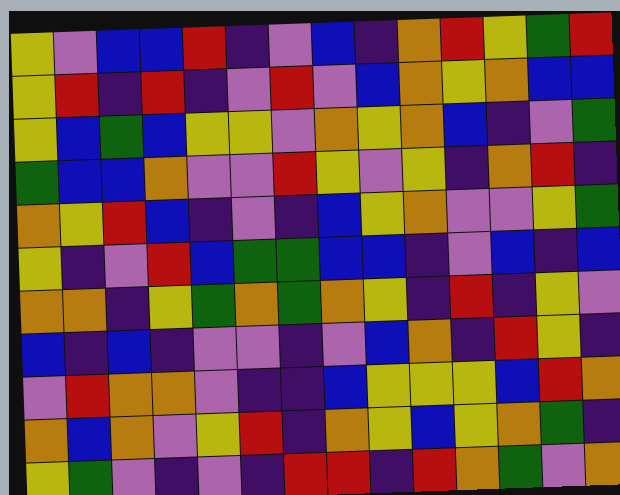[["yellow", "violet", "blue", "blue", "red", "indigo", "violet", "blue", "indigo", "orange", "red", "yellow", "green", "red"], ["yellow", "red", "indigo", "red", "indigo", "violet", "red", "violet", "blue", "orange", "yellow", "orange", "blue", "blue"], ["yellow", "blue", "green", "blue", "yellow", "yellow", "violet", "orange", "yellow", "orange", "blue", "indigo", "violet", "green"], ["green", "blue", "blue", "orange", "violet", "violet", "red", "yellow", "violet", "yellow", "indigo", "orange", "red", "indigo"], ["orange", "yellow", "red", "blue", "indigo", "violet", "indigo", "blue", "yellow", "orange", "violet", "violet", "yellow", "green"], ["yellow", "indigo", "violet", "red", "blue", "green", "green", "blue", "blue", "indigo", "violet", "blue", "indigo", "blue"], ["orange", "orange", "indigo", "yellow", "green", "orange", "green", "orange", "yellow", "indigo", "red", "indigo", "yellow", "violet"], ["blue", "indigo", "blue", "indigo", "violet", "violet", "indigo", "violet", "blue", "orange", "indigo", "red", "yellow", "indigo"], ["violet", "red", "orange", "orange", "violet", "indigo", "indigo", "blue", "yellow", "yellow", "yellow", "blue", "red", "orange"], ["orange", "blue", "orange", "violet", "yellow", "red", "indigo", "orange", "yellow", "blue", "yellow", "orange", "green", "indigo"], ["yellow", "green", "violet", "indigo", "violet", "indigo", "red", "red", "indigo", "red", "orange", "green", "violet", "orange"]]